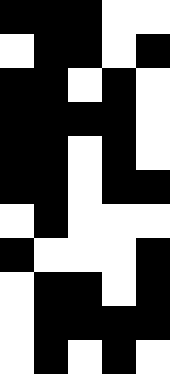[["black", "black", "black", "white", "white"], ["white", "black", "black", "white", "black"], ["black", "black", "white", "black", "white"], ["black", "black", "black", "black", "white"], ["black", "black", "white", "black", "white"], ["black", "black", "white", "black", "black"], ["white", "black", "white", "white", "white"], ["black", "white", "white", "white", "black"], ["white", "black", "black", "white", "black"], ["white", "black", "black", "black", "black"], ["white", "black", "white", "black", "white"]]